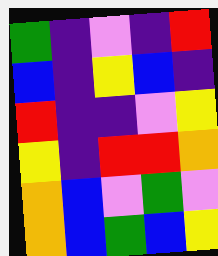[["green", "indigo", "violet", "indigo", "red"], ["blue", "indigo", "yellow", "blue", "indigo"], ["red", "indigo", "indigo", "violet", "yellow"], ["yellow", "indigo", "red", "red", "orange"], ["orange", "blue", "violet", "green", "violet"], ["orange", "blue", "green", "blue", "yellow"]]